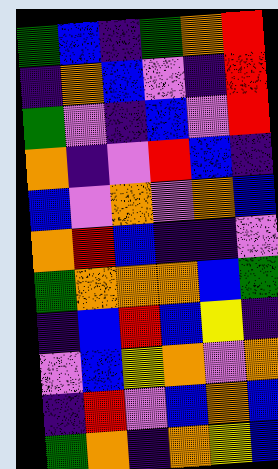[["green", "blue", "indigo", "green", "orange", "red"], ["indigo", "orange", "blue", "violet", "indigo", "red"], ["green", "violet", "indigo", "blue", "violet", "red"], ["orange", "indigo", "violet", "red", "blue", "indigo"], ["blue", "violet", "orange", "violet", "orange", "blue"], ["orange", "red", "blue", "indigo", "indigo", "violet"], ["green", "orange", "orange", "orange", "blue", "green"], ["indigo", "blue", "red", "blue", "yellow", "indigo"], ["violet", "blue", "yellow", "orange", "violet", "orange"], ["indigo", "red", "violet", "blue", "orange", "blue"], ["green", "orange", "indigo", "orange", "yellow", "blue"]]